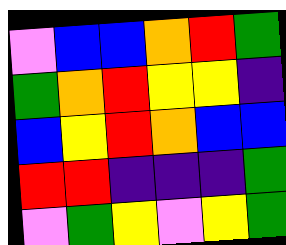[["violet", "blue", "blue", "orange", "red", "green"], ["green", "orange", "red", "yellow", "yellow", "indigo"], ["blue", "yellow", "red", "orange", "blue", "blue"], ["red", "red", "indigo", "indigo", "indigo", "green"], ["violet", "green", "yellow", "violet", "yellow", "green"]]